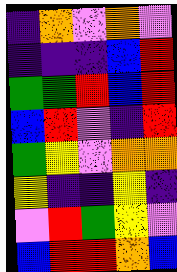[["indigo", "orange", "violet", "orange", "violet"], ["indigo", "indigo", "indigo", "blue", "red"], ["green", "green", "red", "blue", "red"], ["blue", "red", "violet", "indigo", "red"], ["green", "yellow", "violet", "orange", "orange"], ["yellow", "indigo", "indigo", "yellow", "indigo"], ["violet", "red", "green", "yellow", "violet"], ["blue", "red", "red", "orange", "blue"]]